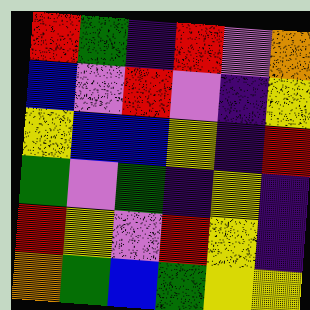[["red", "green", "indigo", "red", "violet", "orange"], ["blue", "violet", "red", "violet", "indigo", "yellow"], ["yellow", "blue", "blue", "yellow", "indigo", "red"], ["green", "violet", "green", "indigo", "yellow", "indigo"], ["red", "yellow", "violet", "red", "yellow", "indigo"], ["orange", "green", "blue", "green", "yellow", "yellow"]]